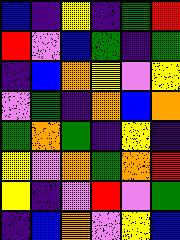[["blue", "indigo", "yellow", "indigo", "green", "red"], ["red", "violet", "blue", "green", "indigo", "green"], ["indigo", "blue", "orange", "yellow", "violet", "yellow"], ["violet", "green", "indigo", "orange", "blue", "orange"], ["green", "orange", "green", "indigo", "yellow", "indigo"], ["yellow", "violet", "orange", "green", "orange", "red"], ["yellow", "indigo", "violet", "red", "violet", "green"], ["indigo", "blue", "orange", "violet", "yellow", "blue"]]